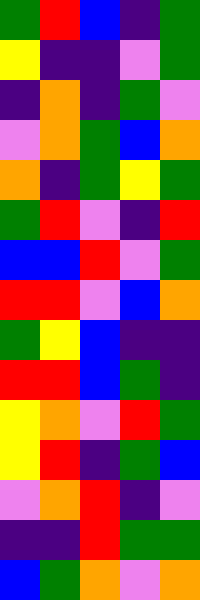[["green", "red", "blue", "indigo", "green"], ["yellow", "indigo", "indigo", "violet", "green"], ["indigo", "orange", "indigo", "green", "violet"], ["violet", "orange", "green", "blue", "orange"], ["orange", "indigo", "green", "yellow", "green"], ["green", "red", "violet", "indigo", "red"], ["blue", "blue", "red", "violet", "green"], ["red", "red", "violet", "blue", "orange"], ["green", "yellow", "blue", "indigo", "indigo"], ["red", "red", "blue", "green", "indigo"], ["yellow", "orange", "violet", "red", "green"], ["yellow", "red", "indigo", "green", "blue"], ["violet", "orange", "red", "indigo", "violet"], ["indigo", "indigo", "red", "green", "green"], ["blue", "green", "orange", "violet", "orange"]]